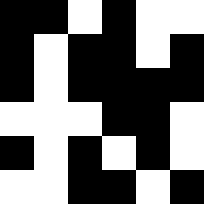[["black", "black", "white", "black", "white", "white"], ["black", "white", "black", "black", "white", "black"], ["black", "white", "black", "black", "black", "black"], ["white", "white", "white", "black", "black", "white"], ["black", "white", "black", "white", "black", "white"], ["white", "white", "black", "black", "white", "black"]]